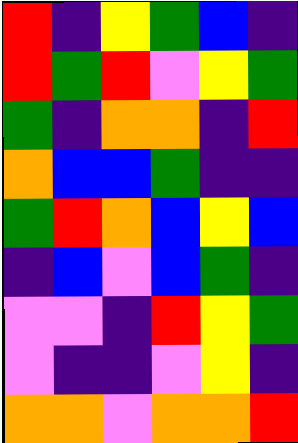[["red", "indigo", "yellow", "green", "blue", "indigo"], ["red", "green", "red", "violet", "yellow", "green"], ["green", "indigo", "orange", "orange", "indigo", "red"], ["orange", "blue", "blue", "green", "indigo", "indigo"], ["green", "red", "orange", "blue", "yellow", "blue"], ["indigo", "blue", "violet", "blue", "green", "indigo"], ["violet", "violet", "indigo", "red", "yellow", "green"], ["violet", "indigo", "indigo", "violet", "yellow", "indigo"], ["orange", "orange", "violet", "orange", "orange", "red"]]